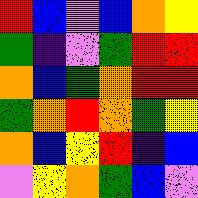[["red", "blue", "violet", "blue", "orange", "yellow"], ["green", "indigo", "violet", "green", "red", "red"], ["orange", "blue", "green", "orange", "red", "red"], ["green", "orange", "red", "orange", "green", "yellow"], ["orange", "blue", "yellow", "red", "indigo", "blue"], ["violet", "yellow", "orange", "green", "blue", "violet"]]